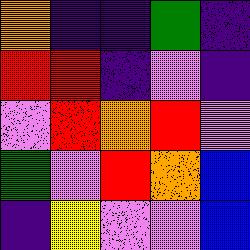[["orange", "indigo", "indigo", "green", "indigo"], ["red", "red", "indigo", "violet", "indigo"], ["violet", "red", "orange", "red", "violet"], ["green", "violet", "red", "orange", "blue"], ["indigo", "yellow", "violet", "violet", "blue"]]